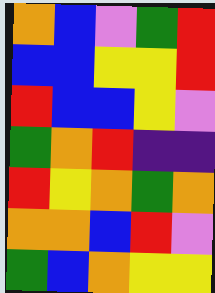[["orange", "blue", "violet", "green", "red"], ["blue", "blue", "yellow", "yellow", "red"], ["red", "blue", "blue", "yellow", "violet"], ["green", "orange", "red", "indigo", "indigo"], ["red", "yellow", "orange", "green", "orange"], ["orange", "orange", "blue", "red", "violet"], ["green", "blue", "orange", "yellow", "yellow"]]